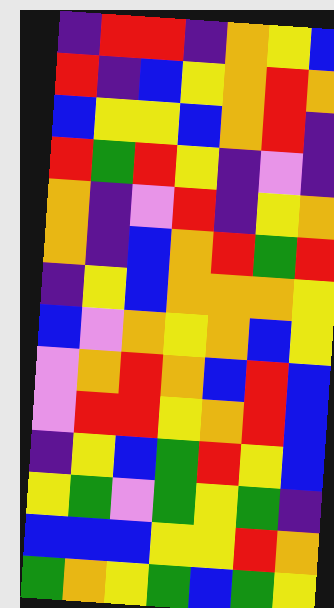[["indigo", "red", "red", "indigo", "orange", "yellow", "blue"], ["red", "indigo", "blue", "yellow", "orange", "red", "orange"], ["blue", "yellow", "yellow", "blue", "orange", "red", "indigo"], ["red", "green", "red", "yellow", "indigo", "violet", "indigo"], ["orange", "indigo", "violet", "red", "indigo", "yellow", "orange"], ["orange", "indigo", "blue", "orange", "red", "green", "red"], ["indigo", "yellow", "blue", "orange", "orange", "orange", "yellow"], ["blue", "violet", "orange", "yellow", "orange", "blue", "yellow"], ["violet", "orange", "red", "orange", "blue", "red", "blue"], ["violet", "red", "red", "yellow", "orange", "red", "blue"], ["indigo", "yellow", "blue", "green", "red", "yellow", "blue"], ["yellow", "green", "violet", "green", "yellow", "green", "indigo"], ["blue", "blue", "blue", "yellow", "yellow", "red", "orange"], ["green", "orange", "yellow", "green", "blue", "green", "yellow"]]